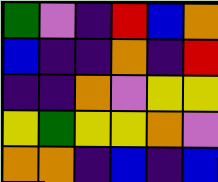[["green", "violet", "indigo", "red", "blue", "orange"], ["blue", "indigo", "indigo", "orange", "indigo", "red"], ["indigo", "indigo", "orange", "violet", "yellow", "yellow"], ["yellow", "green", "yellow", "yellow", "orange", "violet"], ["orange", "orange", "indigo", "blue", "indigo", "blue"]]